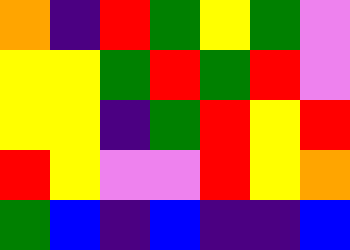[["orange", "indigo", "red", "green", "yellow", "green", "violet"], ["yellow", "yellow", "green", "red", "green", "red", "violet"], ["yellow", "yellow", "indigo", "green", "red", "yellow", "red"], ["red", "yellow", "violet", "violet", "red", "yellow", "orange"], ["green", "blue", "indigo", "blue", "indigo", "indigo", "blue"]]